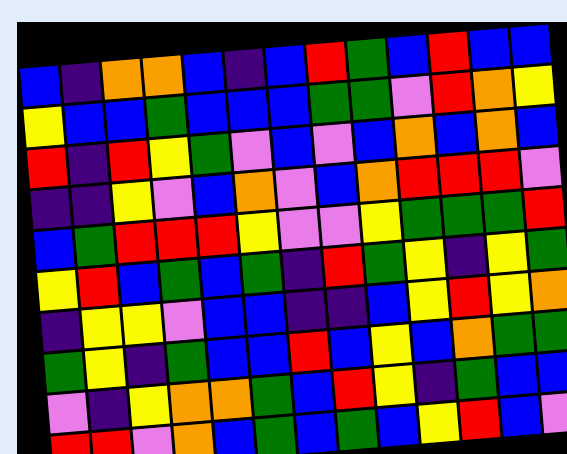[["blue", "indigo", "orange", "orange", "blue", "indigo", "blue", "red", "green", "blue", "red", "blue", "blue"], ["yellow", "blue", "blue", "green", "blue", "blue", "blue", "green", "green", "violet", "red", "orange", "yellow"], ["red", "indigo", "red", "yellow", "green", "violet", "blue", "violet", "blue", "orange", "blue", "orange", "blue"], ["indigo", "indigo", "yellow", "violet", "blue", "orange", "violet", "blue", "orange", "red", "red", "red", "violet"], ["blue", "green", "red", "red", "red", "yellow", "violet", "violet", "yellow", "green", "green", "green", "red"], ["yellow", "red", "blue", "green", "blue", "green", "indigo", "red", "green", "yellow", "indigo", "yellow", "green"], ["indigo", "yellow", "yellow", "violet", "blue", "blue", "indigo", "indigo", "blue", "yellow", "red", "yellow", "orange"], ["green", "yellow", "indigo", "green", "blue", "blue", "red", "blue", "yellow", "blue", "orange", "green", "green"], ["violet", "indigo", "yellow", "orange", "orange", "green", "blue", "red", "yellow", "indigo", "green", "blue", "blue"], ["red", "red", "violet", "orange", "blue", "green", "blue", "green", "blue", "yellow", "red", "blue", "violet"]]